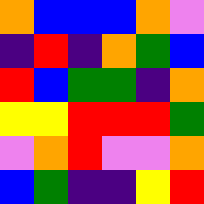[["orange", "blue", "blue", "blue", "orange", "violet"], ["indigo", "red", "indigo", "orange", "green", "blue"], ["red", "blue", "green", "green", "indigo", "orange"], ["yellow", "yellow", "red", "red", "red", "green"], ["violet", "orange", "red", "violet", "violet", "orange"], ["blue", "green", "indigo", "indigo", "yellow", "red"]]